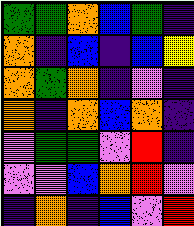[["green", "green", "orange", "blue", "green", "indigo"], ["orange", "indigo", "blue", "indigo", "blue", "yellow"], ["orange", "green", "orange", "indigo", "violet", "indigo"], ["orange", "indigo", "orange", "blue", "orange", "indigo"], ["violet", "green", "green", "violet", "red", "indigo"], ["violet", "violet", "blue", "orange", "red", "violet"], ["indigo", "orange", "indigo", "blue", "violet", "red"]]